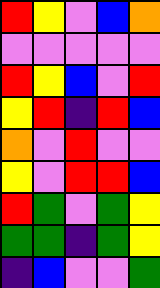[["red", "yellow", "violet", "blue", "orange"], ["violet", "violet", "violet", "violet", "violet"], ["red", "yellow", "blue", "violet", "red"], ["yellow", "red", "indigo", "red", "blue"], ["orange", "violet", "red", "violet", "violet"], ["yellow", "violet", "red", "red", "blue"], ["red", "green", "violet", "green", "yellow"], ["green", "green", "indigo", "green", "yellow"], ["indigo", "blue", "violet", "violet", "green"]]